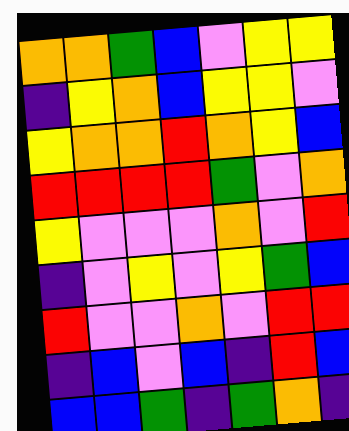[["orange", "orange", "green", "blue", "violet", "yellow", "yellow"], ["indigo", "yellow", "orange", "blue", "yellow", "yellow", "violet"], ["yellow", "orange", "orange", "red", "orange", "yellow", "blue"], ["red", "red", "red", "red", "green", "violet", "orange"], ["yellow", "violet", "violet", "violet", "orange", "violet", "red"], ["indigo", "violet", "yellow", "violet", "yellow", "green", "blue"], ["red", "violet", "violet", "orange", "violet", "red", "red"], ["indigo", "blue", "violet", "blue", "indigo", "red", "blue"], ["blue", "blue", "green", "indigo", "green", "orange", "indigo"]]